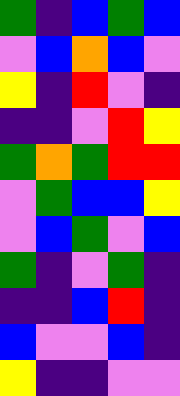[["green", "indigo", "blue", "green", "blue"], ["violet", "blue", "orange", "blue", "violet"], ["yellow", "indigo", "red", "violet", "indigo"], ["indigo", "indigo", "violet", "red", "yellow"], ["green", "orange", "green", "red", "red"], ["violet", "green", "blue", "blue", "yellow"], ["violet", "blue", "green", "violet", "blue"], ["green", "indigo", "violet", "green", "indigo"], ["indigo", "indigo", "blue", "red", "indigo"], ["blue", "violet", "violet", "blue", "indigo"], ["yellow", "indigo", "indigo", "violet", "violet"]]